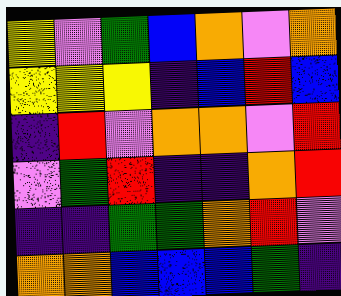[["yellow", "violet", "green", "blue", "orange", "violet", "orange"], ["yellow", "yellow", "yellow", "indigo", "blue", "red", "blue"], ["indigo", "red", "violet", "orange", "orange", "violet", "red"], ["violet", "green", "red", "indigo", "indigo", "orange", "red"], ["indigo", "indigo", "green", "green", "orange", "red", "violet"], ["orange", "orange", "blue", "blue", "blue", "green", "indigo"]]